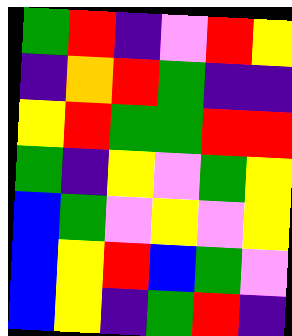[["green", "red", "indigo", "violet", "red", "yellow"], ["indigo", "orange", "red", "green", "indigo", "indigo"], ["yellow", "red", "green", "green", "red", "red"], ["green", "indigo", "yellow", "violet", "green", "yellow"], ["blue", "green", "violet", "yellow", "violet", "yellow"], ["blue", "yellow", "red", "blue", "green", "violet"], ["blue", "yellow", "indigo", "green", "red", "indigo"]]